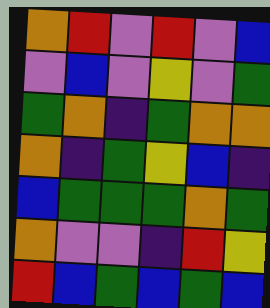[["orange", "red", "violet", "red", "violet", "blue"], ["violet", "blue", "violet", "yellow", "violet", "green"], ["green", "orange", "indigo", "green", "orange", "orange"], ["orange", "indigo", "green", "yellow", "blue", "indigo"], ["blue", "green", "green", "green", "orange", "green"], ["orange", "violet", "violet", "indigo", "red", "yellow"], ["red", "blue", "green", "blue", "green", "blue"]]